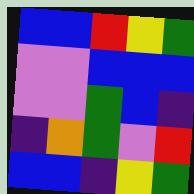[["blue", "blue", "red", "yellow", "green"], ["violet", "violet", "blue", "blue", "blue"], ["violet", "violet", "green", "blue", "indigo"], ["indigo", "orange", "green", "violet", "red"], ["blue", "blue", "indigo", "yellow", "green"]]